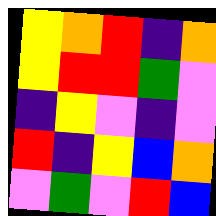[["yellow", "orange", "red", "indigo", "orange"], ["yellow", "red", "red", "green", "violet"], ["indigo", "yellow", "violet", "indigo", "violet"], ["red", "indigo", "yellow", "blue", "orange"], ["violet", "green", "violet", "red", "blue"]]